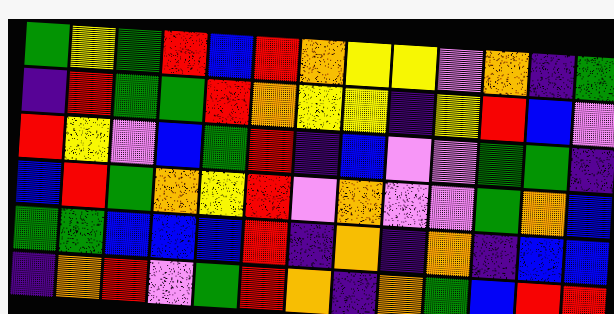[["green", "yellow", "green", "red", "blue", "red", "orange", "yellow", "yellow", "violet", "orange", "indigo", "green"], ["indigo", "red", "green", "green", "red", "orange", "yellow", "yellow", "indigo", "yellow", "red", "blue", "violet"], ["red", "yellow", "violet", "blue", "green", "red", "indigo", "blue", "violet", "violet", "green", "green", "indigo"], ["blue", "red", "green", "orange", "yellow", "red", "violet", "orange", "violet", "violet", "green", "orange", "blue"], ["green", "green", "blue", "blue", "blue", "red", "indigo", "orange", "indigo", "orange", "indigo", "blue", "blue"], ["indigo", "orange", "red", "violet", "green", "red", "orange", "indigo", "orange", "green", "blue", "red", "red"]]